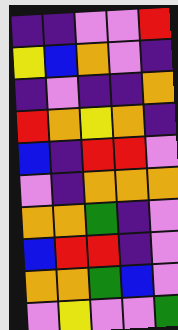[["indigo", "indigo", "violet", "violet", "red"], ["yellow", "blue", "orange", "violet", "indigo"], ["indigo", "violet", "indigo", "indigo", "orange"], ["red", "orange", "yellow", "orange", "indigo"], ["blue", "indigo", "red", "red", "violet"], ["violet", "indigo", "orange", "orange", "orange"], ["orange", "orange", "green", "indigo", "violet"], ["blue", "red", "red", "indigo", "violet"], ["orange", "orange", "green", "blue", "violet"], ["violet", "yellow", "violet", "violet", "green"]]